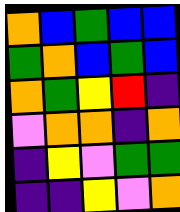[["orange", "blue", "green", "blue", "blue"], ["green", "orange", "blue", "green", "blue"], ["orange", "green", "yellow", "red", "indigo"], ["violet", "orange", "orange", "indigo", "orange"], ["indigo", "yellow", "violet", "green", "green"], ["indigo", "indigo", "yellow", "violet", "orange"]]